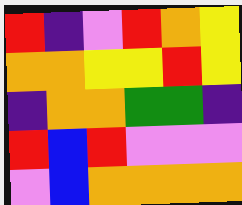[["red", "indigo", "violet", "red", "orange", "yellow"], ["orange", "orange", "yellow", "yellow", "red", "yellow"], ["indigo", "orange", "orange", "green", "green", "indigo"], ["red", "blue", "red", "violet", "violet", "violet"], ["violet", "blue", "orange", "orange", "orange", "orange"]]